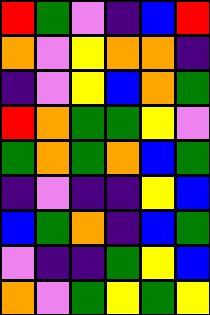[["red", "green", "violet", "indigo", "blue", "red"], ["orange", "violet", "yellow", "orange", "orange", "indigo"], ["indigo", "violet", "yellow", "blue", "orange", "green"], ["red", "orange", "green", "green", "yellow", "violet"], ["green", "orange", "green", "orange", "blue", "green"], ["indigo", "violet", "indigo", "indigo", "yellow", "blue"], ["blue", "green", "orange", "indigo", "blue", "green"], ["violet", "indigo", "indigo", "green", "yellow", "blue"], ["orange", "violet", "green", "yellow", "green", "yellow"]]